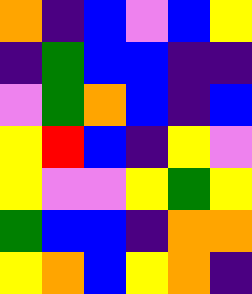[["orange", "indigo", "blue", "violet", "blue", "yellow"], ["indigo", "green", "blue", "blue", "indigo", "indigo"], ["violet", "green", "orange", "blue", "indigo", "blue"], ["yellow", "red", "blue", "indigo", "yellow", "violet"], ["yellow", "violet", "violet", "yellow", "green", "yellow"], ["green", "blue", "blue", "indigo", "orange", "orange"], ["yellow", "orange", "blue", "yellow", "orange", "indigo"]]